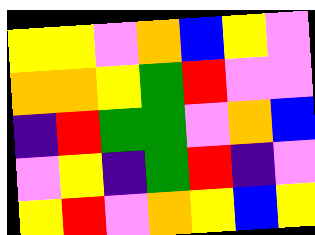[["yellow", "yellow", "violet", "orange", "blue", "yellow", "violet"], ["orange", "orange", "yellow", "green", "red", "violet", "violet"], ["indigo", "red", "green", "green", "violet", "orange", "blue"], ["violet", "yellow", "indigo", "green", "red", "indigo", "violet"], ["yellow", "red", "violet", "orange", "yellow", "blue", "yellow"]]